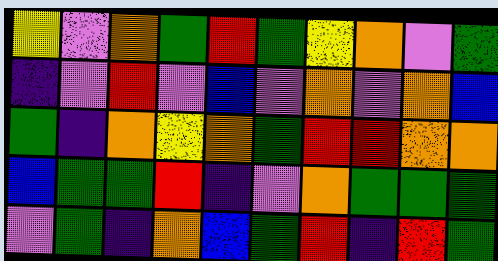[["yellow", "violet", "orange", "green", "red", "green", "yellow", "orange", "violet", "green"], ["indigo", "violet", "red", "violet", "blue", "violet", "orange", "violet", "orange", "blue"], ["green", "indigo", "orange", "yellow", "orange", "green", "red", "red", "orange", "orange"], ["blue", "green", "green", "red", "indigo", "violet", "orange", "green", "green", "green"], ["violet", "green", "indigo", "orange", "blue", "green", "red", "indigo", "red", "green"]]